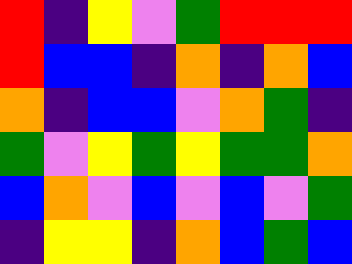[["red", "indigo", "yellow", "violet", "green", "red", "red", "red"], ["red", "blue", "blue", "indigo", "orange", "indigo", "orange", "blue"], ["orange", "indigo", "blue", "blue", "violet", "orange", "green", "indigo"], ["green", "violet", "yellow", "green", "yellow", "green", "green", "orange"], ["blue", "orange", "violet", "blue", "violet", "blue", "violet", "green"], ["indigo", "yellow", "yellow", "indigo", "orange", "blue", "green", "blue"]]